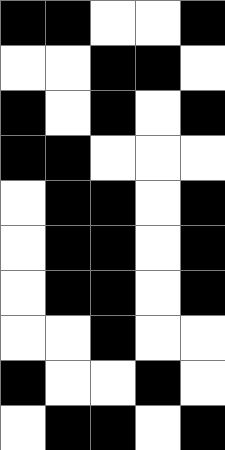[["black", "black", "white", "white", "black"], ["white", "white", "black", "black", "white"], ["black", "white", "black", "white", "black"], ["black", "black", "white", "white", "white"], ["white", "black", "black", "white", "black"], ["white", "black", "black", "white", "black"], ["white", "black", "black", "white", "black"], ["white", "white", "black", "white", "white"], ["black", "white", "white", "black", "white"], ["white", "black", "black", "white", "black"]]